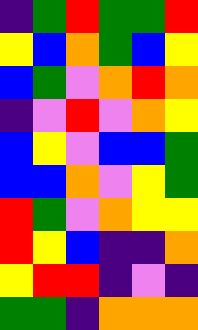[["indigo", "green", "red", "green", "green", "red"], ["yellow", "blue", "orange", "green", "blue", "yellow"], ["blue", "green", "violet", "orange", "red", "orange"], ["indigo", "violet", "red", "violet", "orange", "yellow"], ["blue", "yellow", "violet", "blue", "blue", "green"], ["blue", "blue", "orange", "violet", "yellow", "green"], ["red", "green", "violet", "orange", "yellow", "yellow"], ["red", "yellow", "blue", "indigo", "indigo", "orange"], ["yellow", "red", "red", "indigo", "violet", "indigo"], ["green", "green", "indigo", "orange", "orange", "orange"]]